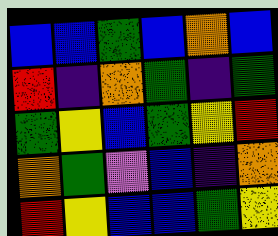[["blue", "blue", "green", "blue", "orange", "blue"], ["red", "indigo", "orange", "green", "indigo", "green"], ["green", "yellow", "blue", "green", "yellow", "red"], ["orange", "green", "violet", "blue", "indigo", "orange"], ["red", "yellow", "blue", "blue", "green", "yellow"]]